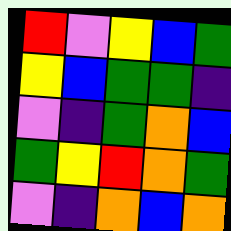[["red", "violet", "yellow", "blue", "green"], ["yellow", "blue", "green", "green", "indigo"], ["violet", "indigo", "green", "orange", "blue"], ["green", "yellow", "red", "orange", "green"], ["violet", "indigo", "orange", "blue", "orange"]]